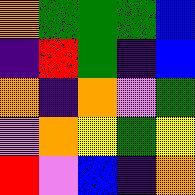[["orange", "green", "green", "green", "blue"], ["indigo", "red", "green", "indigo", "blue"], ["orange", "indigo", "orange", "violet", "green"], ["violet", "orange", "yellow", "green", "yellow"], ["red", "violet", "blue", "indigo", "orange"]]